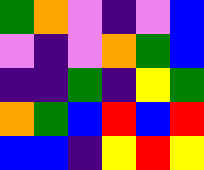[["green", "orange", "violet", "indigo", "violet", "blue"], ["violet", "indigo", "violet", "orange", "green", "blue"], ["indigo", "indigo", "green", "indigo", "yellow", "green"], ["orange", "green", "blue", "red", "blue", "red"], ["blue", "blue", "indigo", "yellow", "red", "yellow"]]